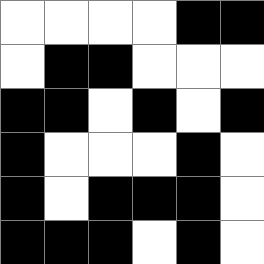[["white", "white", "white", "white", "black", "black"], ["white", "black", "black", "white", "white", "white"], ["black", "black", "white", "black", "white", "black"], ["black", "white", "white", "white", "black", "white"], ["black", "white", "black", "black", "black", "white"], ["black", "black", "black", "white", "black", "white"]]